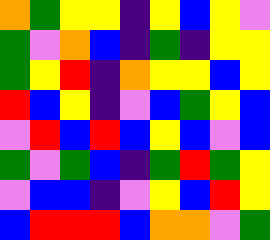[["orange", "green", "yellow", "yellow", "indigo", "yellow", "blue", "yellow", "violet"], ["green", "violet", "orange", "blue", "indigo", "green", "indigo", "yellow", "yellow"], ["green", "yellow", "red", "indigo", "orange", "yellow", "yellow", "blue", "yellow"], ["red", "blue", "yellow", "indigo", "violet", "blue", "green", "yellow", "blue"], ["violet", "red", "blue", "red", "blue", "yellow", "blue", "violet", "blue"], ["green", "violet", "green", "blue", "indigo", "green", "red", "green", "yellow"], ["violet", "blue", "blue", "indigo", "violet", "yellow", "blue", "red", "yellow"], ["blue", "red", "red", "red", "blue", "orange", "orange", "violet", "green"]]